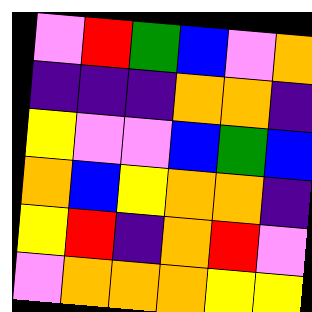[["violet", "red", "green", "blue", "violet", "orange"], ["indigo", "indigo", "indigo", "orange", "orange", "indigo"], ["yellow", "violet", "violet", "blue", "green", "blue"], ["orange", "blue", "yellow", "orange", "orange", "indigo"], ["yellow", "red", "indigo", "orange", "red", "violet"], ["violet", "orange", "orange", "orange", "yellow", "yellow"]]